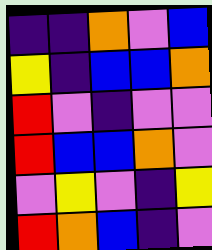[["indigo", "indigo", "orange", "violet", "blue"], ["yellow", "indigo", "blue", "blue", "orange"], ["red", "violet", "indigo", "violet", "violet"], ["red", "blue", "blue", "orange", "violet"], ["violet", "yellow", "violet", "indigo", "yellow"], ["red", "orange", "blue", "indigo", "violet"]]